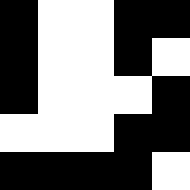[["black", "white", "white", "black", "black"], ["black", "white", "white", "black", "white"], ["black", "white", "white", "white", "black"], ["white", "white", "white", "black", "black"], ["black", "black", "black", "black", "white"]]